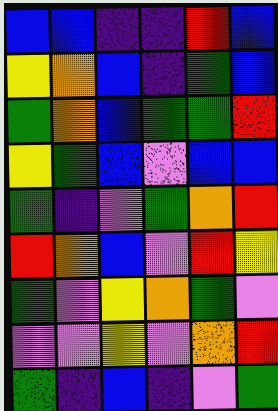[["blue", "blue", "indigo", "indigo", "red", "blue"], ["yellow", "orange", "blue", "indigo", "green", "blue"], ["green", "orange", "blue", "green", "green", "red"], ["yellow", "green", "blue", "violet", "blue", "blue"], ["green", "indigo", "violet", "green", "orange", "red"], ["red", "orange", "blue", "violet", "red", "yellow"], ["green", "violet", "yellow", "orange", "green", "violet"], ["violet", "violet", "yellow", "violet", "orange", "red"], ["green", "indigo", "blue", "indigo", "violet", "green"]]